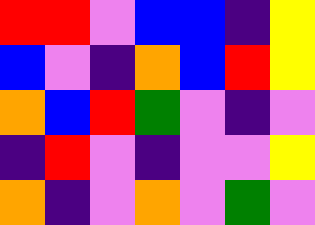[["red", "red", "violet", "blue", "blue", "indigo", "yellow"], ["blue", "violet", "indigo", "orange", "blue", "red", "yellow"], ["orange", "blue", "red", "green", "violet", "indigo", "violet"], ["indigo", "red", "violet", "indigo", "violet", "violet", "yellow"], ["orange", "indigo", "violet", "orange", "violet", "green", "violet"]]